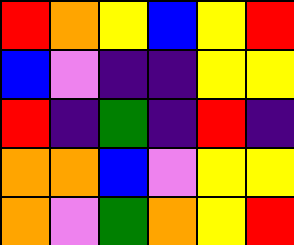[["red", "orange", "yellow", "blue", "yellow", "red"], ["blue", "violet", "indigo", "indigo", "yellow", "yellow"], ["red", "indigo", "green", "indigo", "red", "indigo"], ["orange", "orange", "blue", "violet", "yellow", "yellow"], ["orange", "violet", "green", "orange", "yellow", "red"]]